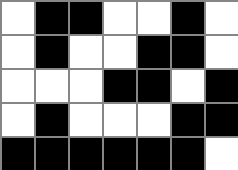[["white", "black", "black", "white", "white", "black", "white"], ["white", "black", "white", "white", "black", "black", "white"], ["white", "white", "white", "black", "black", "white", "black"], ["white", "black", "white", "white", "white", "black", "black"], ["black", "black", "black", "black", "black", "black", "white"]]